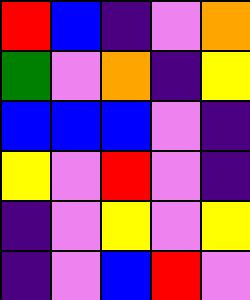[["red", "blue", "indigo", "violet", "orange"], ["green", "violet", "orange", "indigo", "yellow"], ["blue", "blue", "blue", "violet", "indigo"], ["yellow", "violet", "red", "violet", "indigo"], ["indigo", "violet", "yellow", "violet", "yellow"], ["indigo", "violet", "blue", "red", "violet"]]